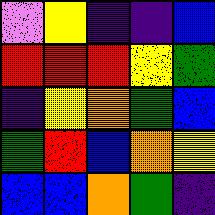[["violet", "yellow", "indigo", "indigo", "blue"], ["red", "red", "red", "yellow", "green"], ["indigo", "yellow", "orange", "green", "blue"], ["green", "red", "blue", "orange", "yellow"], ["blue", "blue", "orange", "green", "indigo"]]